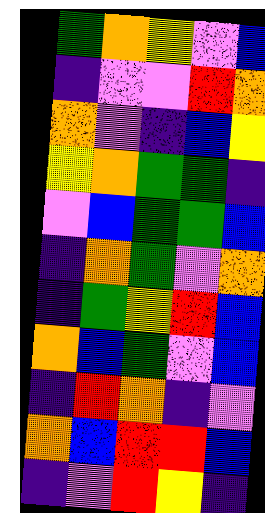[["green", "orange", "yellow", "violet", "blue"], ["indigo", "violet", "violet", "red", "orange"], ["orange", "violet", "indigo", "blue", "yellow"], ["yellow", "orange", "green", "green", "indigo"], ["violet", "blue", "green", "green", "blue"], ["indigo", "orange", "green", "violet", "orange"], ["indigo", "green", "yellow", "red", "blue"], ["orange", "blue", "green", "violet", "blue"], ["indigo", "red", "orange", "indigo", "violet"], ["orange", "blue", "red", "red", "blue"], ["indigo", "violet", "red", "yellow", "indigo"]]